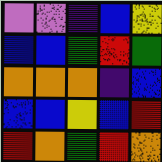[["violet", "violet", "indigo", "blue", "yellow"], ["blue", "blue", "green", "red", "green"], ["orange", "orange", "orange", "indigo", "blue"], ["blue", "blue", "yellow", "blue", "red"], ["red", "orange", "green", "red", "orange"]]